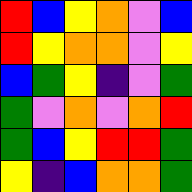[["red", "blue", "yellow", "orange", "violet", "blue"], ["red", "yellow", "orange", "orange", "violet", "yellow"], ["blue", "green", "yellow", "indigo", "violet", "green"], ["green", "violet", "orange", "violet", "orange", "red"], ["green", "blue", "yellow", "red", "red", "green"], ["yellow", "indigo", "blue", "orange", "orange", "green"]]